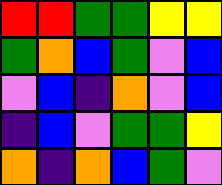[["red", "red", "green", "green", "yellow", "yellow"], ["green", "orange", "blue", "green", "violet", "blue"], ["violet", "blue", "indigo", "orange", "violet", "blue"], ["indigo", "blue", "violet", "green", "green", "yellow"], ["orange", "indigo", "orange", "blue", "green", "violet"]]